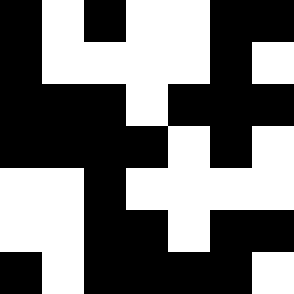[["black", "white", "black", "white", "white", "black", "black"], ["black", "white", "white", "white", "white", "black", "white"], ["black", "black", "black", "white", "black", "black", "black"], ["black", "black", "black", "black", "white", "black", "white"], ["white", "white", "black", "white", "white", "white", "white"], ["white", "white", "black", "black", "white", "black", "black"], ["black", "white", "black", "black", "black", "black", "white"]]